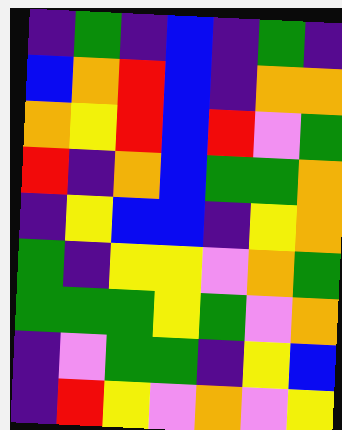[["indigo", "green", "indigo", "blue", "indigo", "green", "indigo"], ["blue", "orange", "red", "blue", "indigo", "orange", "orange"], ["orange", "yellow", "red", "blue", "red", "violet", "green"], ["red", "indigo", "orange", "blue", "green", "green", "orange"], ["indigo", "yellow", "blue", "blue", "indigo", "yellow", "orange"], ["green", "indigo", "yellow", "yellow", "violet", "orange", "green"], ["green", "green", "green", "yellow", "green", "violet", "orange"], ["indigo", "violet", "green", "green", "indigo", "yellow", "blue"], ["indigo", "red", "yellow", "violet", "orange", "violet", "yellow"]]